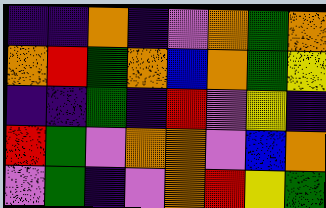[["indigo", "indigo", "orange", "indigo", "violet", "orange", "green", "orange"], ["orange", "red", "green", "orange", "blue", "orange", "green", "yellow"], ["indigo", "indigo", "green", "indigo", "red", "violet", "yellow", "indigo"], ["red", "green", "violet", "orange", "orange", "violet", "blue", "orange"], ["violet", "green", "indigo", "violet", "orange", "red", "yellow", "green"]]